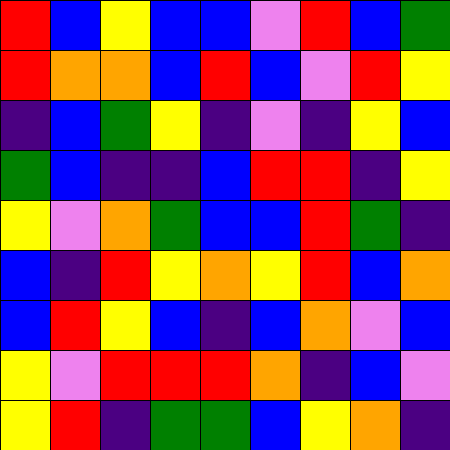[["red", "blue", "yellow", "blue", "blue", "violet", "red", "blue", "green"], ["red", "orange", "orange", "blue", "red", "blue", "violet", "red", "yellow"], ["indigo", "blue", "green", "yellow", "indigo", "violet", "indigo", "yellow", "blue"], ["green", "blue", "indigo", "indigo", "blue", "red", "red", "indigo", "yellow"], ["yellow", "violet", "orange", "green", "blue", "blue", "red", "green", "indigo"], ["blue", "indigo", "red", "yellow", "orange", "yellow", "red", "blue", "orange"], ["blue", "red", "yellow", "blue", "indigo", "blue", "orange", "violet", "blue"], ["yellow", "violet", "red", "red", "red", "orange", "indigo", "blue", "violet"], ["yellow", "red", "indigo", "green", "green", "blue", "yellow", "orange", "indigo"]]